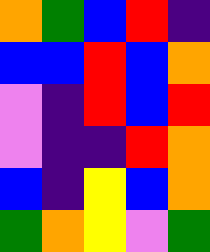[["orange", "green", "blue", "red", "indigo"], ["blue", "blue", "red", "blue", "orange"], ["violet", "indigo", "red", "blue", "red"], ["violet", "indigo", "indigo", "red", "orange"], ["blue", "indigo", "yellow", "blue", "orange"], ["green", "orange", "yellow", "violet", "green"]]